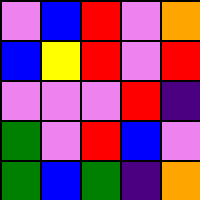[["violet", "blue", "red", "violet", "orange"], ["blue", "yellow", "red", "violet", "red"], ["violet", "violet", "violet", "red", "indigo"], ["green", "violet", "red", "blue", "violet"], ["green", "blue", "green", "indigo", "orange"]]